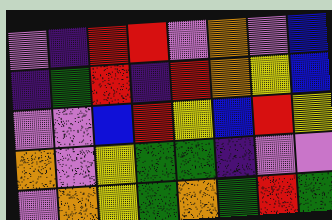[["violet", "indigo", "red", "red", "violet", "orange", "violet", "blue"], ["indigo", "green", "red", "indigo", "red", "orange", "yellow", "blue"], ["violet", "violet", "blue", "red", "yellow", "blue", "red", "yellow"], ["orange", "violet", "yellow", "green", "green", "indigo", "violet", "violet"], ["violet", "orange", "yellow", "green", "orange", "green", "red", "green"]]